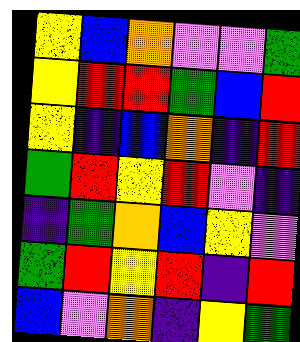[["yellow", "blue", "orange", "violet", "violet", "green"], ["yellow", "red", "red", "green", "blue", "red"], ["yellow", "indigo", "blue", "orange", "indigo", "red"], ["green", "red", "yellow", "red", "violet", "indigo"], ["indigo", "green", "orange", "blue", "yellow", "violet"], ["green", "red", "yellow", "red", "indigo", "red"], ["blue", "violet", "orange", "indigo", "yellow", "green"]]